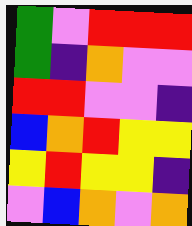[["green", "violet", "red", "red", "red"], ["green", "indigo", "orange", "violet", "violet"], ["red", "red", "violet", "violet", "indigo"], ["blue", "orange", "red", "yellow", "yellow"], ["yellow", "red", "yellow", "yellow", "indigo"], ["violet", "blue", "orange", "violet", "orange"]]